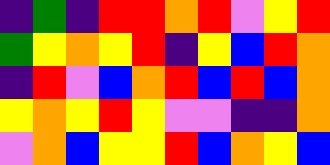[["indigo", "green", "indigo", "red", "red", "orange", "red", "violet", "yellow", "red"], ["green", "yellow", "orange", "yellow", "red", "indigo", "yellow", "blue", "red", "orange"], ["indigo", "red", "violet", "blue", "orange", "red", "blue", "red", "blue", "orange"], ["yellow", "orange", "yellow", "red", "yellow", "violet", "violet", "indigo", "indigo", "orange"], ["violet", "orange", "blue", "yellow", "yellow", "red", "blue", "orange", "yellow", "blue"]]